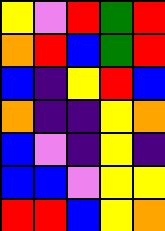[["yellow", "violet", "red", "green", "red"], ["orange", "red", "blue", "green", "red"], ["blue", "indigo", "yellow", "red", "blue"], ["orange", "indigo", "indigo", "yellow", "orange"], ["blue", "violet", "indigo", "yellow", "indigo"], ["blue", "blue", "violet", "yellow", "yellow"], ["red", "red", "blue", "yellow", "orange"]]